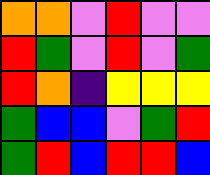[["orange", "orange", "violet", "red", "violet", "violet"], ["red", "green", "violet", "red", "violet", "green"], ["red", "orange", "indigo", "yellow", "yellow", "yellow"], ["green", "blue", "blue", "violet", "green", "red"], ["green", "red", "blue", "red", "red", "blue"]]